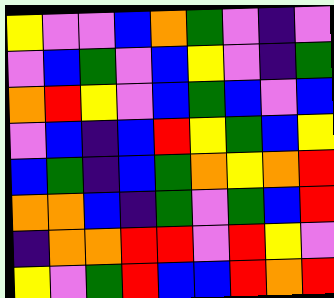[["yellow", "violet", "violet", "blue", "orange", "green", "violet", "indigo", "violet"], ["violet", "blue", "green", "violet", "blue", "yellow", "violet", "indigo", "green"], ["orange", "red", "yellow", "violet", "blue", "green", "blue", "violet", "blue"], ["violet", "blue", "indigo", "blue", "red", "yellow", "green", "blue", "yellow"], ["blue", "green", "indigo", "blue", "green", "orange", "yellow", "orange", "red"], ["orange", "orange", "blue", "indigo", "green", "violet", "green", "blue", "red"], ["indigo", "orange", "orange", "red", "red", "violet", "red", "yellow", "violet"], ["yellow", "violet", "green", "red", "blue", "blue", "red", "orange", "red"]]